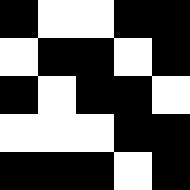[["black", "white", "white", "black", "black"], ["white", "black", "black", "white", "black"], ["black", "white", "black", "black", "white"], ["white", "white", "white", "black", "black"], ["black", "black", "black", "white", "black"]]